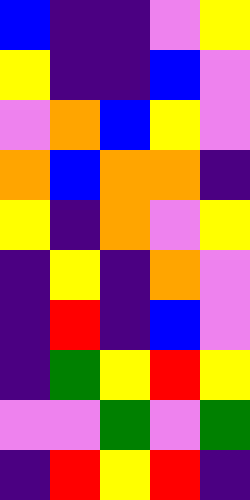[["blue", "indigo", "indigo", "violet", "yellow"], ["yellow", "indigo", "indigo", "blue", "violet"], ["violet", "orange", "blue", "yellow", "violet"], ["orange", "blue", "orange", "orange", "indigo"], ["yellow", "indigo", "orange", "violet", "yellow"], ["indigo", "yellow", "indigo", "orange", "violet"], ["indigo", "red", "indigo", "blue", "violet"], ["indigo", "green", "yellow", "red", "yellow"], ["violet", "violet", "green", "violet", "green"], ["indigo", "red", "yellow", "red", "indigo"]]